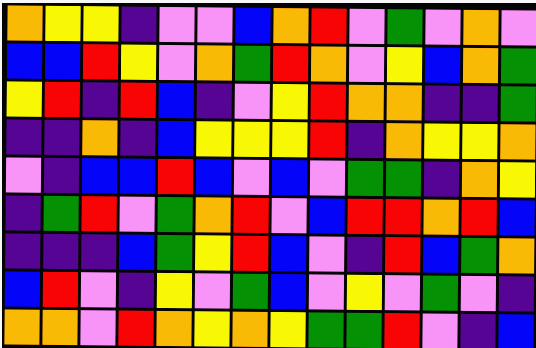[["orange", "yellow", "yellow", "indigo", "violet", "violet", "blue", "orange", "red", "violet", "green", "violet", "orange", "violet"], ["blue", "blue", "red", "yellow", "violet", "orange", "green", "red", "orange", "violet", "yellow", "blue", "orange", "green"], ["yellow", "red", "indigo", "red", "blue", "indigo", "violet", "yellow", "red", "orange", "orange", "indigo", "indigo", "green"], ["indigo", "indigo", "orange", "indigo", "blue", "yellow", "yellow", "yellow", "red", "indigo", "orange", "yellow", "yellow", "orange"], ["violet", "indigo", "blue", "blue", "red", "blue", "violet", "blue", "violet", "green", "green", "indigo", "orange", "yellow"], ["indigo", "green", "red", "violet", "green", "orange", "red", "violet", "blue", "red", "red", "orange", "red", "blue"], ["indigo", "indigo", "indigo", "blue", "green", "yellow", "red", "blue", "violet", "indigo", "red", "blue", "green", "orange"], ["blue", "red", "violet", "indigo", "yellow", "violet", "green", "blue", "violet", "yellow", "violet", "green", "violet", "indigo"], ["orange", "orange", "violet", "red", "orange", "yellow", "orange", "yellow", "green", "green", "red", "violet", "indigo", "blue"]]